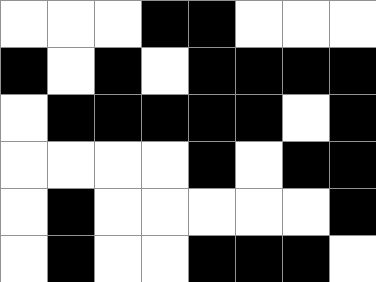[["white", "white", "white", "black", "black", "white", "white", "white"], ["black", "white", "black", "white", "black", "black", "black", "black"], ["white", "black", "black", "black", "black", "black", "white", "black"], ["white", "white", "white", "white", "black", "white", "black", "black"], ["white", "black", "white", "white", "white", "white", "white", "black"], ["white", "black", "white", "white", "black", "black", "black", "white"]]